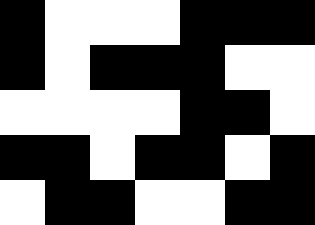[["black", "white", "white", "white", "black", "black", "black"], ["black", "white", "black", "black", "black", "white", "white"], ["white", "white", "white", "white", "black", "black", "white"], ["black", "black", "white", "black", "black", "white", "black"], ["white", "black", "black", "white", "white", "black", "black"]]